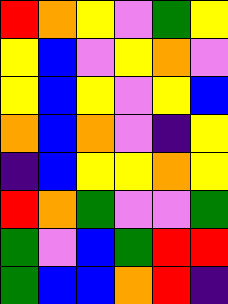[["red", "orange", "yellow", "violet", "green", "yellow"], ["yellow", "blue", "violet", "yellow", "orange", "violet"], ["yellow", "blue", "yellow", "violet", "yellow", "blue"], ["orange", "blue", "orange", "violet", "indigo", "yellow"], ["indigo", "blue", "yellow", "yellow", "orange", "yellow"], ["red", "orange", "green", "violet", "violet", "green"], ["green", "violet", "blue", "green", "red", "red"], ["green", "blue", "blue", "orange", "red", "indigo"]]